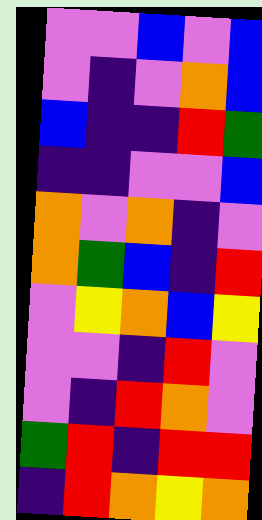[["violet", "violet", "blue", "violet", "blue"], ["violet", "indigo", "violet", "orange", "blue"], ["blue", "indigo", "indigo", "red", "green"], ["indigo", "indigo", "violet", "violet", "blue"], ["orange", "violet", "orange", "indigo", "violet"], ["orange", "green", "blue", "indigo", "red"], ["violet", "yellow", "orange", "blue", "yellow"], ["violet", "violet", "indigo", "red", "violet"], ["violet", "indigo", "red", "orange", "violet"], ["green", "red", "indigo", "red", "red"], ["indigo", "red", "orange", "yellow", "orange"]]